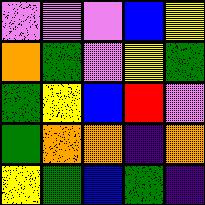[["violet", "violet", "violet", "blue", "yellow"], ["orange", "green", "violet", "yellow", "green"], ["green", "yellow", "blue", "red", "violet"], ["green", "orange", "orange", "indigo", "orange"], ["yellow", "green", "blue", "green", "indigo"]]